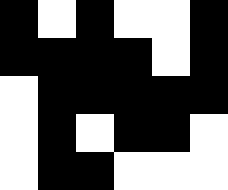[["black", "white", "black", "white", "white", "black"], ["black", "black", "black", "black", "white", "black"], ["white", "black", "black", "black", "black", "black"], ["white", "black", "white", "black", "black", "white"], ["white", "black", "black", "white", "white", "white"]]